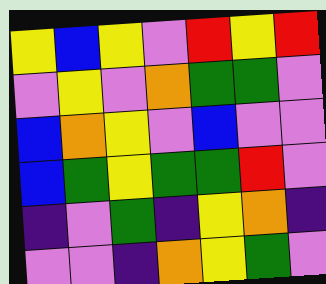[["yellow", "blue", "yellow", "violet", "red", "yellow", "red"], ["violet", "yellow", "violet", "orange", "green", "green", "violet"], ["blue", "orange", "yellow", "violet", "blue", "violet", "violet"], ["blue", "green", "yellow", "green", "green", "red", "violet"], ["indigo", "violet", "green", "indigo", "yellow", "orange", "indigo"], ["violet", "violet", "indigo", "orange", "yellow", "green", "violet"]]